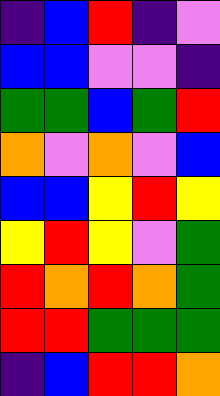[["indigo", "blue", "red", "indigo", "violet"], ["blue", "blue", "violet", "violet", "indigo"], ["green", "green", "blue", "green", "red"], ["orange", "violet", "orange", "violet", "blue"], ["blue", "blue", "yellow", "red", "yellow"], ["yellow", "red", "yellow", "violet", "green"], ["red", "orange", "red", "orange", "green"], ["red", "red", "green", "green", "green"], ["indigo", "blue", "red", "red", "orange"]]